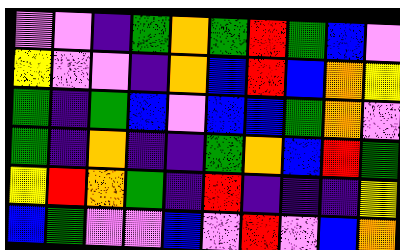[["violet", "violet", "indigo", "green", "orange", "green", "red", "green", "blue", "violet"], ["yellow", "violet", "violet", "indigo", "orange", "blue", "red", "blue", "orange", "yellow"], ["green", "indigo", "green", "blue", "violet", "blue", "blue", "green", "orange", "violet"], ["green", "indigo", "orange", "indigo", "indigo", "green", "orange", "blue", "red", "green"], ["yellow", "red", "orange", "green", "indigo", "red", "indigo", "indigo", "indigo", "yellow"], ["blue", "green", "violet", "violet", "blue", "violet", "red", "violet", "blue", "orange"]]